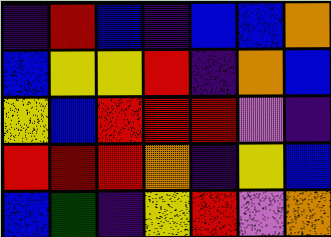[["indigo", "red", "blue", "indigo", "blue", "blue", "orange"], ["blue", "yellow", "yellow", "red", "indigo", "orange", "blue"], ["yellow", "blue", "red", "red", "red", "violet", "indigo"], ["red", "red", "red", "orange", "indigo", "yellow", "blue"], ["blue", "green", "indigo", "yellow", "red", "violet", "orange"]]